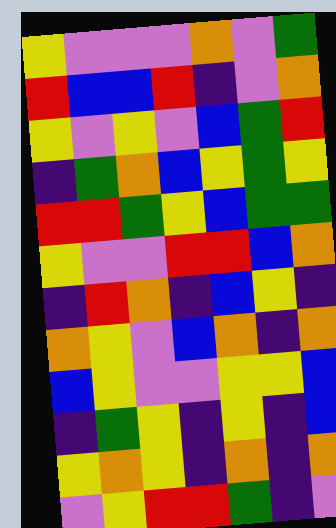[["yellow", "violet", "violet", "violet", "orange", "violet", "green"], ["red", "blue", "blue", "red", "indigo", "violet", "orange"], ["yellow", "violet", "yellow", "violet", "blue", "green", "red"], ["indigo", "green", "orange", "blue", "yellow", "green", "yellow"], ["red", "red", "green", "yellow", "blue", "green", "green"], ["yellow", "violet", "violet", "red", "red", "blue", "orange"], ["indigo", "red", "orange", "indigo", "blue", "yellow", "indigo"], ["orange", "yellow", "violet", "blue", "orange", "indigo", "orange"], ["blue", "yellow", "violet", "violet", "yellow", "yellow", "blue"], ["indigo", "green", "yellow", "indigo", "yellow", "indigo", "blue"], ["yellow", "orange", "yellow", "indigo", "orange", "indigo", "orange"], ["violet", "yellow", "red", "red", "green", "indigo", "violet"]]